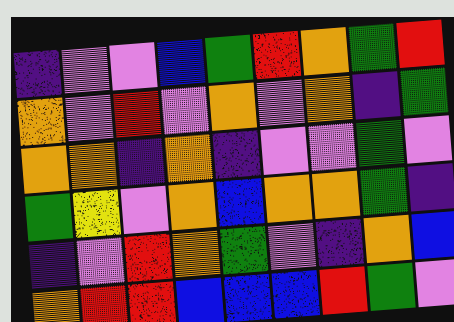[["indigo", "violet", "violet", "blue", "green", "red", "orange", "green", "red"], ["orange", "violet", "red", "violet", "orange", "violet", "orange", "indigo", "green"], ["orange", "orange", "indigo", "orange", "indigo", "violet", "violet", "green", "violet"], ["green", "yellow", "violet", "orange", "blue", "orange", "orange", "green", "indigo"], ["indigo", "violet", "red", "orange", "green", "violet", "indigo", "orange", "blue"], ["orange", "red", "red", "blue", "blue", "blue", "red", "green", "violet"]]